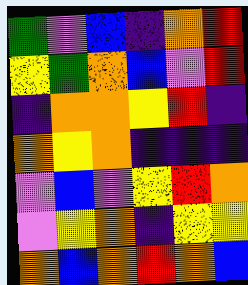[["green", "violet", "blue", "indigo", "orange", "red"], ["yellow", "green", "orange", "blue", "violet", "red"], ["indigo", "orange", "orange", "yellow", "red", "indigo"], ["orange", "yellow", "orange", "indigo", "indigo", "indigo"], ["violet", "blue", "violet", "yellow", "red", "orange"], ["violet", "yellow", "orange", "indigo", "yellow", "yellow"], ["orange", "blue", "orange", "red", "orange", "blue"]]